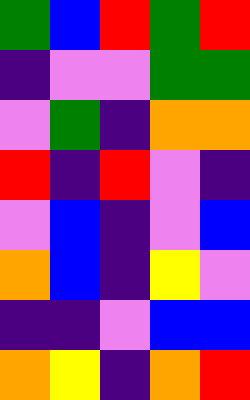[["green", "blue", "red", "green", "red"], ["indigo", "violet", "violet", "green", "green"], ["violet", "green", "indigo", "orange", "orange"], ["red", "indigo", "red", "violet", "indigo"], ["violet", "blue", "indigo", "violet", "blue"], ["orange", "blue", "indigo", "yellow", "violet"], ["indigo", "indigo", "violet", "blue", "blue"], ["orange", "yellow", "indigo", "orange", "red"]]